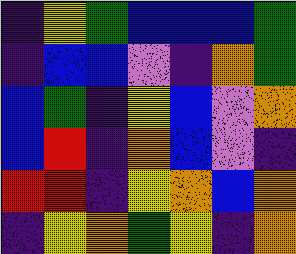[["indigo", "yellow", "green", "blue", "blue", "blue", "green"], ["indigo", "blue", "blue", "violet", "indigo", "orange", "green"], ["blue", "green", "indigo", "yellow", "blue", "violet", "orange"], ["blue", "red", "indigo", "orange", "blue", "violet", "indigo"], ["red", "red", "indigo", "yellow", "orange", "blue", "orange"], ["indigo", "yellow", "orange", "green", "yellow", "indigo", "orange"]]